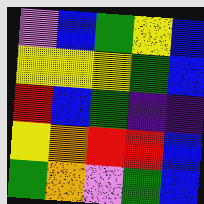[["violet", "blue", "green", "yellow", "blue"], ["yellow", "yellow", "yellow", "green", "blue"], ["red", "blue", "green", "indigo", "indigo"], ["yellow", "orange", "red", "red", "blue"], ["green", "orange", "violet", "green", "blue"]]